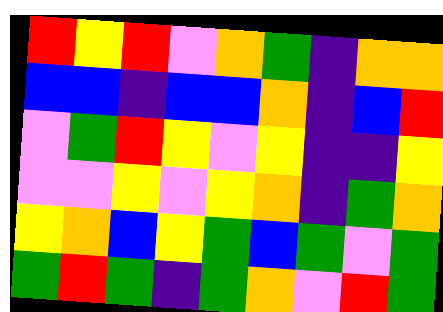[["red", "yellow", "red", "violet", "orange", "green", "indigo", "orange", "orange"], ["blue", "blue", "indigo", "blue", "blue", "orange", "indigo", "blue", "red"], ["violet", "green", "red", "yellow", "violet", "yellow", "indigo", "indigo", "yellow"], ["violet", "violet", "yellow", "violet", "yellow", "orange", "indigo", "green", "orange"], ["yellow", "orange", "blue", "yellow", "green", "blue", "green", "violet", "green"], ["green", "red", "green", "indigo", "green", "orange", "violet", "red", "green"]]